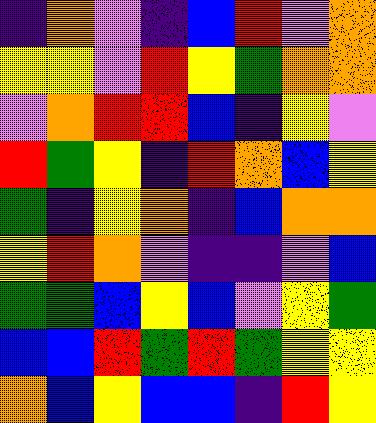[["indigo", "orange", "violet", "indigo", "blue", "red", "violet", "orange"], ["yellow", "yellow", "violet", "red", "yellow", "green", "orange", "orange"], ["violet", "orange", "red", "red", "blue", "indigo", "yellow", "violet"], ["red", "green", "yellow", "indigo", "red", "orange", "blue", "yellow"], ["green", "indigo", "yellow", "orange", "indigo", "blue", "orange", "orange"], ["yellow", "red", "orange", "violet", "indigo", "indigo", "violet", "blue"], ["green", "green", "blue", "yellow", "blue", "violet", "yellow", "green"], ["blue", "blue", "red", "green", "red", "green", "yellow", "yellow"], ["orange", "blue", "yellow", "blue", "blue", "indigo", "red", "yellow"]]